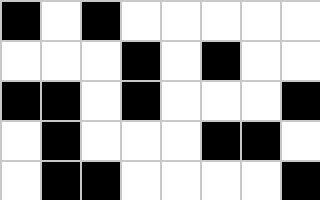[["black", "white", "black", "white", "white", "white", "white", "white"], ["white", "white", "white", "black", "white", "black", "white", "white"], ["black", "black", "white", "black", "white", "white", "white", "black"], ["white", "black", "white", "white", "white", "black", "black", "white"], ["white", "black", "black", "white", "white", "white", "white", "black"]]